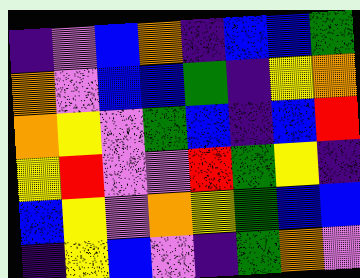[["indigo", "violet", "blue", "orange", "indigo", "blue", "blue", "green"], ["orange", "violet", "blue", "blue", "green", "indigo", "yellow", "orange"], ["orange", "yellow", "violet", "green", "blue", "indigo", "blue", "red"], ["yellow", "red", "violet", "violet", "red", "green", "yellow", "indigo"], ["blue", "yellow", "violet", "orange", "yellow", "green", "blue", "blue"], ["indigo", "yellow", "blue", "violet", "indigo", "green", "orange", "violet"]]